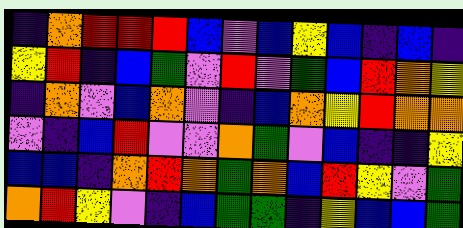[["indigo", "orange", "red", "red", "red", "blue", "violet", "blue", "yellow", "blue", "indigo", "blue", "indigo"], ["yellow", "red", "indigo", "blue", "green", "violet", "red", "violet", "green", "blue", "red", "orange", "yellow"], ["indigo", "orange", "violet", "blue", "orange", "violet", "indigo", "blue", "orange", "yellow", "red", "orange", "orange"], ["violet", "indigo", "blue", "red", "violet", "violet", "orange", "green", "violet", "blue", "indigo", "indigo", "yellow"], ["blue", "blue", "indigo", "orange", "red", "orange", "green", "orange", "blue", "red", "yellow", "violet", "green"], ["orange", "red", "yellow", "violet", "indigo", "blue", "green", "green", "indigo", "yellow", "blue", "blue", "green"]]